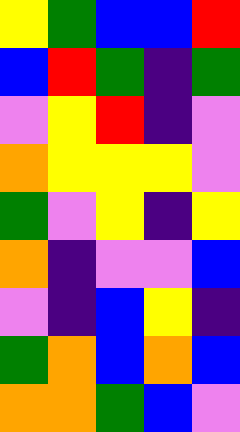[["yellow", "green", "blue", "blue", "red"], ["blue", "red", "green", "indigo", "green"], ["violet", "yellow", "red", "indigo", "violet"], ["orange", "yellow", "yellow", "yellow", "violet"], ["green", "violet", "yellow", "indigo", "yellow"], ["orange", "indigo", "violet", "violet", "blue"], ["violet", "indigo", "blue", "yellow", "indigo"], ["green", "orange", "blue", "orange", "blue"], ["orange", "orange", "green", "blue", "violet"]]